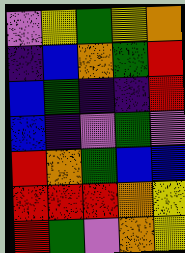[["violet", "yellow", "green", "yellow", "orange"], ["indigo", "blue", "orange", "green", "red"], ["blue", "green", "indigo", "indigo", "red"], ["blue", "indigo", "violet", "green", "violet"], ["red", "orange", "green", "blue", "blue"], ["red", "red", "red", "orange", "yellow"], ["red", "green", "violet", "orange", "yellow"]]